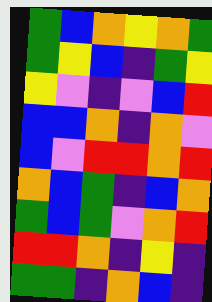[["green", "blue", "orange", "yellow", "orange", "green"], ["green", "yellow", "blue", "indigo", "green", "yellow"], ["yellow", "violet", "indigo", "violet", "blue", "red"], ["blue", "blue", "orange", "indigo", "orange", "violet"], ["blue", "violet", "red", "red", "orange", "red"], ["orange", "blue", "green", "indigo", "blue", "orange"], ["green", "blue", "green", "violet", "orange", "red"], ["red", "red", "orange", "indigo", "yellow", "indigo"], ["green", "green", "indigo", "orange", "blue", "indigo"]]